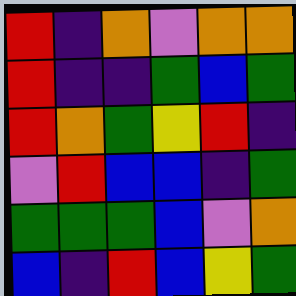[["red", "indigo", "orange", "violet", "orange", "orange"], ["red", "indigo", "indigo", "green", "blue", "green"], ["red", "orange", "green", "yellow", "red", "indigo"], ["violet", "red", "blue", "blue", "indigo", "green"], ["green", "green", "green", "blue", "violet", "orange"], ["blue", "indigo", "red", "blue", "yellow", "green"]]